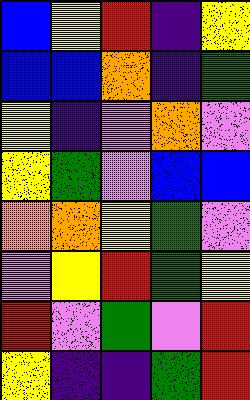[["blue", "yellow", "red", "indigo", "yellow"], ["blue", "blue", "orange", "indigo", "green"], ["yellow", "indigo", "violet", "orange", "violet"], ["yellow", "green", "violet", "blue", "blue"], ["orange", "orange", "yellow", "green", "violet"], ["violet", "yellow", "red", "green", "yellow"], ["red", "violet", "green", "violet", "red"], ["yellow", "indigo", "indigo", "green", "red"]]